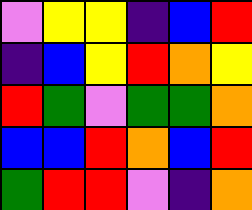[["violet", "yellow", "yellow", "indigo", "blue", "red"], ["indigo", "blue", "yellow", "red", "orange", "yellow"], ["red", "green", "violet", "green", "green", "orange"], ["blue", "blue", "red", "orange", "blue", "red"], ["green", "red", "red", "violet", "indigo", "orange"]]